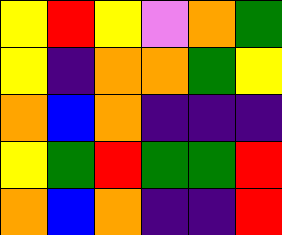[["yellow", "red", "yellow", "violet", "orange", "green"], ["yellow", "indigo", "orange", "orange", "green", "yellow"], ["orange", "blue", "orange", "indigo", "indigo", "indigo"], ["yellow", "green", "red", "green", "green", "red"], ["orange", "blue", "orange", "indigo", "indigo", "red"]]